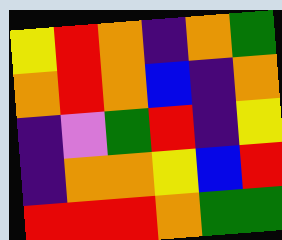[["yellow", "red", "orange", "indigo", "orange", "green"], ["orange", "red", "orange", "blue", "indigo", "orange"], ["indigo", "violet", "green", "red", "indigo", "yellow"], ["indigo", "orange", "orange", "yellow", "blue", "red"], ["red", "red", "red", "orange", "green", "green"]]